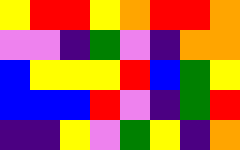[["yellow", "red", "red", "yellow", "orange", "red", "red", "orange"], ["violet", "violet", "indigo", "green", "violet", "indigo", "orange", "orange"], ["blue", "yellow", "yellow", "yellow", "red", "blue", "green", "yellow"], ["blue", "blue", "blue", "red", "violet", "indigo", "green", "red"], ["indigo", "indigo", "yellow", "violet", "green", "yellow", "indigo", "orange"]]